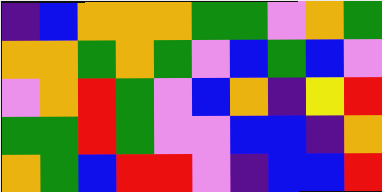[["indigo", "blue", "orange", "orange", "orange", "green", "green", "violet", "orange", "green"], ["orange", "orange", "green", "orange", "green", "violet", "blue", "green", "blue", "violet"], ["violet", "orange", "red", "green", "violet", "blue", "orange", "indigo", "yellow", "red"], ["green", "green", "red", "green", "violet", "violet", "blue", "blue", "indigo", "orange"], ["orange", "green", "blue", "red", "red", "violet", "indigo", "blue", "blue", "red"]]